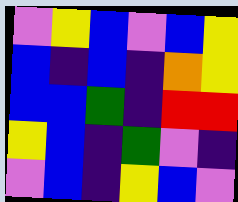[["violet", "yellow", "blue", "violet", "blue", "yellow"], ["blue", "indigo", "blue", "indigo", "orange", "yellow"], ["blue", "blue", "green", "indigo", "red", "red"], ["yellow", "blue", "indigo", "green", "violet", "indigo"], ["violet", "blue", "indigo", "yellow", "blue", "violet"]]